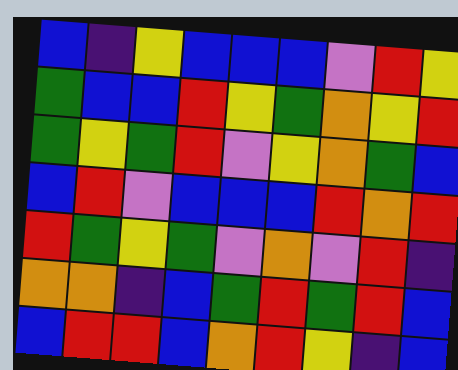[["blue", "indigo", "yellow", "blue", "blue", "blue", "violet", "red", "yellow"], ["green", "blue", "blue", "red", "yellow", "green", "orange", "yellow", "red"], ["green", "yellow", "green", "red", "violet", "yellow", "orange", "green", "blue"], ["blue", "red", "violet", "blue", "blue", "blue", "red", "orange", "red"], ["red", "green", "yellow", "green", "violet", "orange", "violet", "red", "indigo"], ["orange", "orange", "indigo", "blue", "green", "red", "green", "red", "blue"], ["blue", "red", "red", "blue", "orange", "red", "yellow", "indigo", "blue"]]